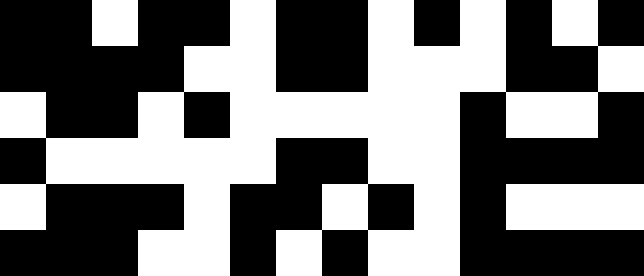[["black", "black", "white", "black", "black", "white", "black", "black", "white", "black", "white", "black", "white", "black"], ["black", "black", "black", "black", "white", "white", "black", "black", "white", "white", "white", "black", "black", "white"], ["white", "black", "black", "white", "black", "white", "white", "white", "white", "white", "black", "white", "white", "black"], ["black", "white", "white", "white", "white", "white", "black", "black", "white", "white", "black", "black", "black", "black"], ["white", "black", "black", "black", "white", "black", "black", "white", "black", "white", "black", "white", "white", "white"], ["black", "black", "black", "white", "white", "black", "white", "black", "white", "white", "black", "black", "black", "black"]]